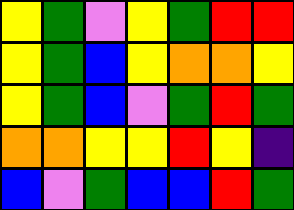[["yellow", "green", "violet", "yellow", "green", "red", "red"], ["yellow", "green", "blue", "yellow", "orange", "orange", "yellow"], ["yellow", "green", "blue", "violet", "green", "red", "green"], ["orange", "orange", "yellow", "yellow", "red", "yellow", "indigo"], ["blue", "violet", "green", "blue", "blue", "red", "green"]]